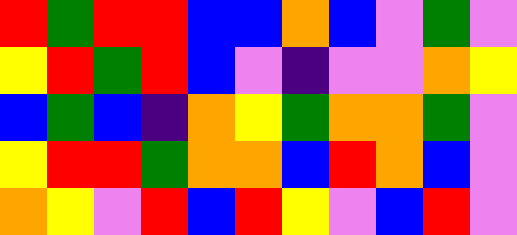[["red", "green", "red", "red", "blue", "blue", "orange", "blue", "violet", "green", "violet"], ["yellow", "red", "green", "red", "blue", "violet", "indigo", "violet", "violet", "orange", "yellow"], ["blue", "green", "blue", "indigo", "orange", "yellow", "green", "orange", "orange", "green", "violet"], ["yellow", "red", "red", "green", "orange", "orange", "blue", "red", "orange", "blue", "violet"], ["orange", "yellow", "violet", "red", "blue", "red", "yellow", "violet", "blue", "red", "violet"]]